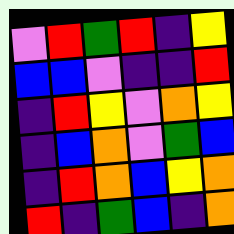[["violet", "red", "green", "red", "indigo", "yellow"], ["blue", "blue", "violet", "indigo", "indigo", "red"], ["indigo", "red", "yellow", "violet", "orange", "yellow"], ["indigo", "blue", "orange", "violet", "green", "blue"], ["indigo", "red", "orange", "blue", "yellow", "orange"], ["red", "indigo", "green", "blue", "indigo", "orange"]]